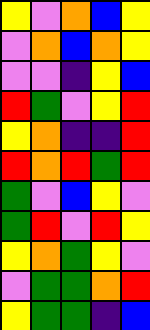[["yellow", "violet", "orange", "blue", "yellow"], ["violet", "orange", "blue", "orange", "yellow"], ["violet", "violet", "indigo", "yellow", "blue"], ["red", "green", "violet", "yellow", "red"], ["yellow", "orange", "indigo", "indigo", "red"], ["red", "orange", "red", "green", "red"], ["green", "violet", "blue", "yellow", "violet"], ["green", "red", "violet", "red", "yellow"], ["yellow", "orange", "green", "yellow", "violet"], ["violet", "green", "green", "orange", "red"], ["yellow", "green", "green", "indigo", "blue"]]